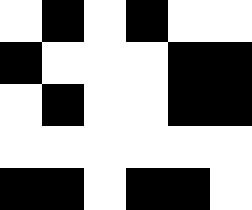[["white", "black", "white", "black", "white", "white"], ["black", "white", "white", "white", "black", "black"], ["white", "black", "white", "white", "black", "black"], ["white", "white", "white", "white", "white", "white"], ["black", "black", "white", "black", "black", "white"]]